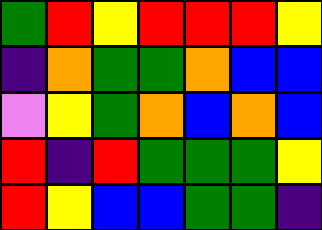[["green", "red", "yellow", "red", "red", "red", "yellow"], ["indigo", "orange", "green", "green", "orange", "blue", "blue"], ["violet", "yellow", "green", "orange", "blue", "orange", "blue"], ["red", "indigo", "red", "green", "green", "green", "yellow"], ["red", "yellow", "blue", "blue", "green", "green", "indigo"]]